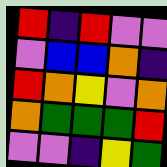[["red", "indigo", "red", "violet", "violet"], ["violet", "blue", "blue", "orange", "indigo"], ["red", "orange", "yellow", "violet", "orange"], ["orange", "green", "green", "green", "red"], ["violet", "violet", "indigo", "yellow", "green"]]